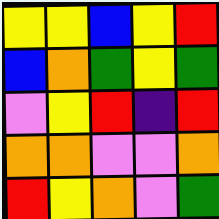[["yellow", "yellow", "blue", "yellow", "red"], ["blue", "orange", "green", "yellow", "green"], ["violet", "yellow", "red", "indigo", "red"], ["orange", "orange", "violet", "violet", "orange"], ["red", "yellow", "orange", "violet", "green"]]